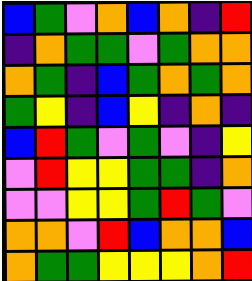[["blue", "green", "violet", "orange", "blue", "orange", "indigo", "red"], ["indigo", "orange", "green", "green", "violet", "green", "orange", "orange"], ["orange", "green", "indigo", "blue", "green", "orange", "green", "orange"], ["green", "yellow", "indigo", "blue", "yellow", "indigo", "orange", "indigo"], ["blue", "red", "green", "violet", "green", "violet", "indigo", "yellow"], ["violet", "red", "yellow", "yellow", "green", "green", "indigo", "orange"], ["violet", "violet", "yellow", "yellow", "green", "red", "green", "violet"], ["orange", "orange", "violet", "red", "blue", "orange", "orange", "blue"], ["orange", "green", "green", "yellow", "yellow", "yellow", "orange", "red"]]